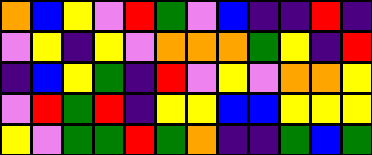[["orange", "blue", "yellow", "violet", "red", "green", "violet", "blue", "indigo", "indigo", "red", "indigo"], ["violet", "yellow", "indigo", "yellow", "violet", "orange", "orange", "orange", "green", "yellow", "indigo", "red"], ["indigo", "blue", "yellow", "green", "indigo", "red", "violet", "yellow", "violet", "orange", "orange", "yellow"], ["violet", "red", "green", "red", "indigo", "yellow", "yellow", "blue", "blue", "yellow", "yellow", "yellow"], ["yellow", "violet", "green", "green", "red", "green", "orange", "indigo", "indigo", "green", "blue", "green"]]